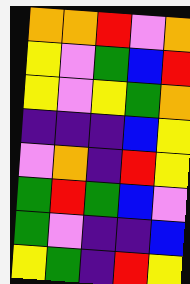[["orange", "orange", "red", "violet", "orange"], ["yellow", "violet", "green", "blue", "red"], ["yellow", "violet", "yellow", "green", "orange"], ["indigo", "indigo", "indigo", "blue", "yellow"], ["violet", "orange", "indigo", "red", "yellow"], ["green", "red", "green", "blue", "violet"], ["green", "violet", "indigo", "indigo", "blue"], ["yellow", "green", "indigo", "red", "yellow"]]